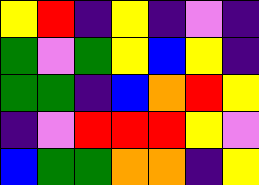[["yellow", "red", "indigo", "yellow", "indigo", "violet", "indigo"], ["green", "violet", "green", "yellow", "blue", "yellow", "indigo"], ["green", "green", "indigo", "blue", "orange", "red", "yellow"], ["indigo", "violet", "red", "red", "red", "yellow", "violet"], ["blue", "green", "green", "orange", "orange", "indigo", "yellow"]]